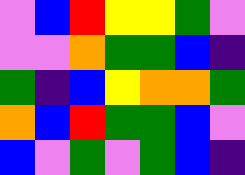[["violet", "blue", "red", "yellow", "yellow", "green", "violet"], ["violet", "violet", "orange", "green", "green", "blue", "indigo"], ["green", "indigo", "blue", "yellow", "orange", "orange", "green"], ["orange", "blue", "red", "green", "green", "blue", "violet"], ["blue", "violet", "green", "violet", "green", "blue", "indigo"]]